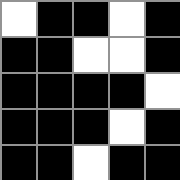[["white", "black", "black", "white", "black"], ["black", "black", "white", "white", "black"], ["black", "black", "black", "black", "white"], ["black", "black", "black", "white", "black"], ["black", "black", "white", "black", "black"]]